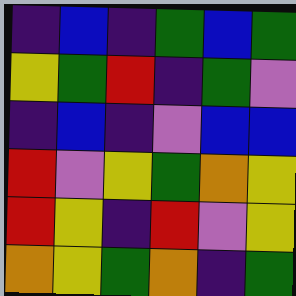[["indigo", "blue", "indigo", "green", "blue", "green"], ["yellow", "green", "red", "indigo", "green", "violet"], ["indigo", "blue", "indigo", "violet", "blue", "blue"], ["red", "violet", "yellow", "green", "orange", "yellow"], ["red", "yellow", "indigo", "red", "violet", "yellow"], ["orange", "yellow", "green", "orange", "indigo", "green"]]